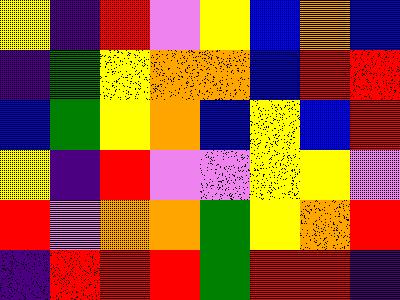[["yellow", "indigo", "red", "violet", "yellow", "blue", "orange", "blue"], ["indigo", "green", "yellow", "orange", "orange", "blue", "red", "red"], ["blue", "green", "yellow", "orange", "blue", "yellow", "blue", "red"], ["yellow", "indigo", "red", "violet", "violet", "yellow", "yellow", "violet"], ["red", "violet", "orange", "orange", "green", "yellow", "orange", "red"], ["indigo", "red", "red", "red", "green", "red", "red", "indigo"]]